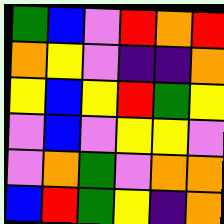[["green", "blue", "violet", "red", "orange", "red"], ["orange", "yellow", "violet", "indigo", "indigo", "orange"], ["yellow", "blue", "yellow", "red", "green", "yellow"], ["violet", "blue", "violet", "yellow", "yellow", "violet"], ["violet", "orange", "green", "violet", "orange", "orange"], ["blue", "red", "green", "yellow", "indigo", "orange"]]